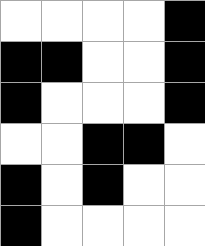[["white", "white", "white", "white", "black"], ["black", "black", "white", "white", "black"], ["black", "white", "white", "white", "black"], ["white", "white", "black", "black", "white"], ["black", "white", "black", "white", "white"], ["black", "white", "white", "white", "white"]]